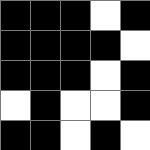[["black", "black", "black", "white", "black"], ["black", "black", "black", "black", "white"], ["black", "black", "black", "white", "black"], ["white", "black", "white", "white", "black"], ["black", "black", "white", "black", "white"]]